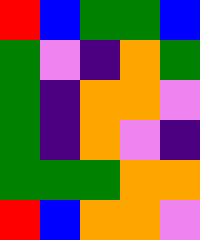[["red", "blue", "green", "green", "blue"], ["green", "violet", "indigo", "orange", "green"], ["green", "indigo", "orange", "orange", "violet"], ["green", "indigo", "orange", "violet", "indigo"], ["green", "green", "green", "orange", "orange"], ["red", "blue", "orange", "orange", "violet"]]